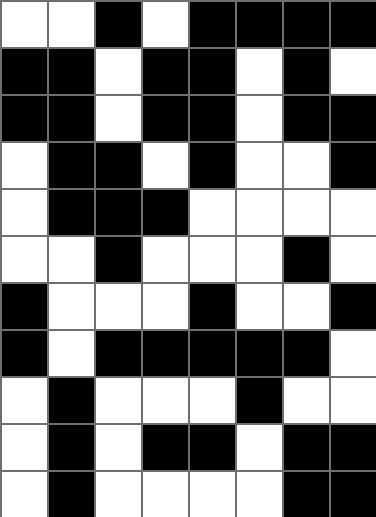[["white", "white", "black", "white", "black", "black", "black", "black"], ["black", "black", "white", "black", "black", "white", "black", "white"], ["black", "black", "white", "black", "black", "white", "black", "black"], ["white", "black", "black", "white", "black", "white", "white", "black"], ["white", "black", "black", "black", "white", "white", "white", "white"], ["white", "white", "black", "white", "white", "white", "black", "white"], ["black", "white", "white", "white", "black", "white", "white", "black"], ["black", "white", "black", "black", "black", "black", "black", "white"], ["white", "black", "white", "white", "white", "black", "white", "white"], ["white", "black", "white", "black", "black", "white", "black", "black"], ["white", "black", "white", "white", "white", "white", "black", "black"]]